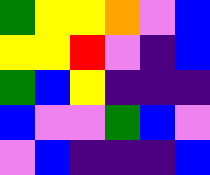[["green", "yellow", "yellow", "orange", "violet", "blue"], ["yellow", "yellow", "red", "violet", "indigo", "blue"], ["green", "blue", "yellow", "indigo", "indigo", "indigo"], ["blue", "violet", "violet", "green", "blue", "violet"], ["violet", "blue", "indigo", "indigo", "indigo", "blue"]]